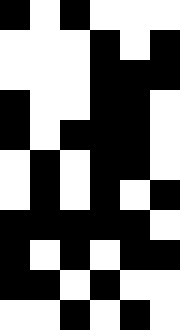[["black", "white", "black", "white", "white", "white"], ["white", "white", "white", "black", "white", "black"], ["white", "white", "white", "black", "black", "black"], ["black", "white", "white", "black", "black", "white"], ["black", "white", "black", "black", "black", "white"], ["white", "black", "white", "black", "black", "white"], ["white", "black", "white", "black", "white", "black"], ["black", "black", "black", "black", "black", "white"], ["black", "white", "black", "white", "black", "black"], ["black", "black", "white", "black", "white", "white"], ["white", "white", "black", "white", "black", "white"]]